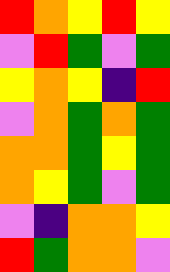[["red", "orange", "yellow", "red", "yellow"], ["violet", "red", "green", "violet", "green"], ["yellow", "orange", "yellow", "indigo", "red"], ["violet", "orange", "green", "orange", "green"], ["orange", "orange", "green", "yellow", "green"], ["orange", "yellow", "green", "violet", "green"], ["violet", "indigo", "orange", "orange", "yellow"], ["red", "green", "orange", "orange", "violet"]]